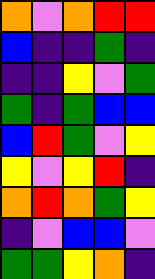[["orange", "violet", "orange", "red", "red"], ["blue", "indigo", "indigo", "green", "indigo"], ["indigo", "indigo", "yellow", "violet", "green"], ["green", "indigo", "green", "blue", "blue"], ["blue", "red", "green", "violet", "yellow"], ["yellow", "violet", "yellow", "red", "indigo"], ["orange", "red", "orange", "green", "yellow"], ["indigo", "violet", "blue", "blue", "violet"], ["green", "green", "yellow", "orange", "indigo"]]